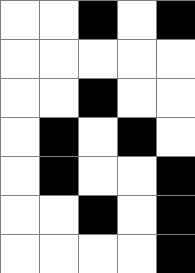[["white", "white", "black", "white", "black"], ["white", "white", "white", "white", "white"], ["white", "white", "black", "white", "white"], ["white", "black", "white", "black", "white"], ["white", "black", "white", "white", "black"], ["white", "white", "black", "white", "black"], ["white", "white", "white", "white", "black"]]